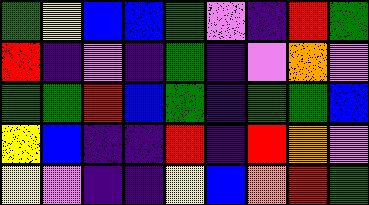[["green", "yellow", "blue", "blue", "green", "violet", "indigo", "red", "green"], ["red", "indigo", "violet", "indigo", "green", "indigo", "violet", "orange", "violet"], ["green", "green", "red", "blue", "green", "indigo", "green", "green", "blue"], ["yellow", "blue", "indigo", "indigo", "red", "indigo", "red", "orange", "violet"], ["yellow", "violet", "indigo", "indigo", "yellow", "blue", "orange", "red", "green"]]